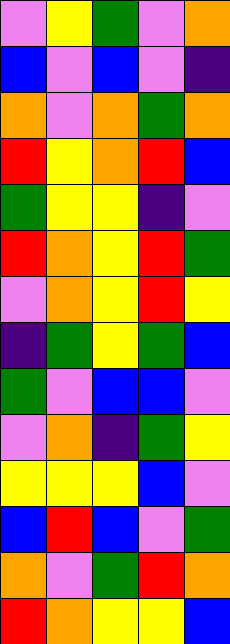[["violet", "yellow", "green", "violet", "orange"], ["blue", "violet", "blue", "violet", "indigo"], ["orange", "violet", "orange", "green", "orange"], ["red", "yellow", "orange", "red", "blue"], ["green", "yellow", "yellow", "indigo", "violet"], ["red", "orange", "yellow", "red", "green"], ["violet", "orange", "yellow", "red", "yellow"], ["indigo", "green", "yellow", "green", "blue"], ["green", "violet", "blue", "blue", "violet"], ["violet", "orange", "indigo", "green", "yellow"], ["yellow", "yellow", "yellow", "blue", "violet"], ["blue", "red", "blue", "violet", "green"], ["orange", "violet", "green", "red", "orange"], ["red", "orange", "yellow", "yellow", "blue"]]